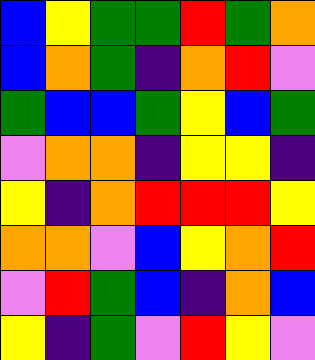[["blue", "yellow", "green", "green", "red", "green", "orange"], ["blue", "orange", "green", "indigo", "orange", "red", "violet"], ["green", "blue", "blue", "green", "yellow", "blue", "green"], ["violet", "orange", "orange", "indigo", "yellow", "yellow", "indigo"], ["yellow", "indigo", "orange", "red", "red", "red", "yellow"], ["orange", "orange", "violet", "blue", "yellow", "orange", "red"], ["violet", "red", "green", "blue", "indigo", "orange", "blue"], ["yellow", "indigo", "green", "violet", "red", "yellow", "violet"]]